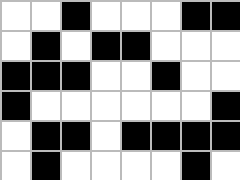[["white", "white", "black", "white", "white", "white", "black", "black"], ["white", "black", "white", "black", "black", "white", "white", "white"], ["black", "black", "black", "white", "white", "black", "white", "white"], ["black", "white", "white", "white", "white", "white", "white", "black"], ["white", "black", "black", "white", "black", "black", "black", "black"], ["white", "black", "white", "white", "white", "white", "black", "white"]]